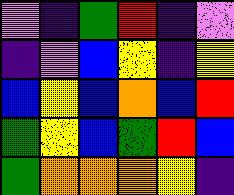[["violet", "indigo", "green", "red", "indigo", "violet"], ["indigo", "violet", "blue", "yellow", "indigo", "yellow"], ["blue", "yellow", "blue", "orange", "blue", "red"], ["green", "yellow", "blue", "green", "red", "blue"], ["green", "orange", "orange", "orange", "yellow", "indigo"]]